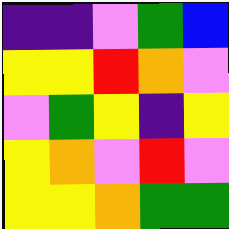[["indigo", "indigo", "violet", "green", "blue"], ["yellow", "yellow", "red", "orange", "violet"], ["violet", "green", "yellow", "indigo", "yellow"], ["yellow", "orange", "violet", "red", "violet"], ["yellow", "yellow", "orange", "green", "green"]]